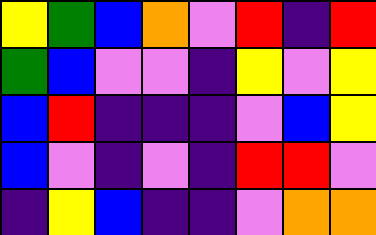[["yellow", "green", "blue", "orange", "violet", "red", "indigo", "red"], ["green", "blue", "violet", "violet", "indigo", "yellow", "violet", "yellow"], ["blue", "red", "indigo", "indigo", "indigo", "violet", "blue", "yellow"], ["blue", "violet", "indigo", "violet", "indigo", "red", "red", "violet"], ["indigo", "yellow", "blue", "indigo", "indigo", "violet", "orange", "orange"]]